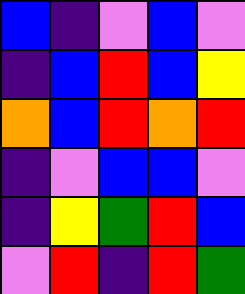[["blue", "indigo", "violet", "blue", "violet"], ["indigo", "blue", "red", "blue", "yellow"], ["orange", "blue", "red", "orange", "red"], ["indigo", "violet", "blue", "blue", "violet"], ["indigo", "yellow", "green", "red", "blue"], ["violet", "red", "indigo", "red", "green"]]